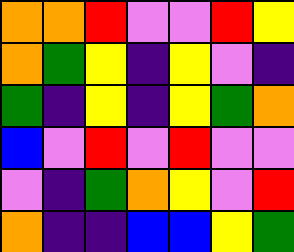[["orange", "orange", "red", "violet", "violet", "red", "yellow"], ["orange", "green", "yellow", "indigo", "yellow", "violet", "indigo"], ["green", "indigo", "yellow", "indigo", "yellow", "green", "orange"], ["blue", "violet", "red", "violet", "red", "violet", "violet"], ["violet", "indigo", "green", "orange", "yellow", "violet", "red"], ["orange", "indigo", "indigo", "blue", "blue", "yellow", "green"]]